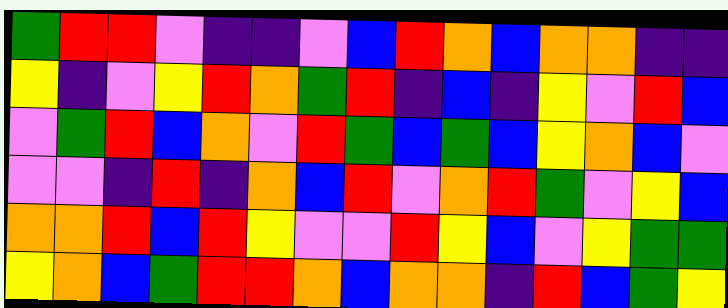[["green", "red", "red", "violet", "indigo", "indigo", "violet", "blue", "red", "orange", "blue", "orange", "orange", "indigo", "indigo"], ["yellow", "indigo", "violet", "yellow", "red", "orange", "green", "red", "indigo", "blue", "indigo", "yellow", "violet", "red", "blue"], ["violet", "green", "red", "blue", "orange", "violet", "red", "green", "blue", "green", "blue", "yellow", "orange", "blue", "violet"], ["violet", "violet", "indigo", "red", "indigo", "orange", "blue", "red", "violet", "orange", "red", "green", "violet", "yellow", "blue"], ["orange", "orange", "red", "blue", "red", "yellow", "violet", "violet", "red", "yellow", "blue", "violet", "yellow", "green", "green"], ["yellow", "orange", "blue", "green", "red", "red", "orange", "blue", "orange", "orange", "indigo", "red", "blue", "green", "yellow"]]